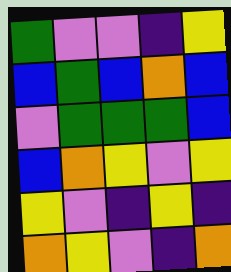[["green", "violet", "violet", "indigo", "yellow"], ["blue", "green", "blue", "orange", "blue"], ["violet", "green", "green", "green", "blue"], ["blue", "orange", "yellow", "violet", "yellow"], ["yellow", "violet", "indigo", "yellow", "indigo"], ["orange", "yellow", "violet", "indigo", "orange"]]